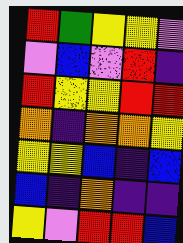[["red", "green", "yellow", "yellow", "violet"], ["violet", "blue", "violet", "red", "indigo"], ["red", "yellow", "yellow", "red", "red"], ["orange", "indigo", "orange", "orange", "yellow"], ["yellow", "yellow", "blue", "indigo", "blue"], ["blue", "indigo", "orange", "indigo", "indigo"], ["yellow", "violet", "red", "red", "blue"]]